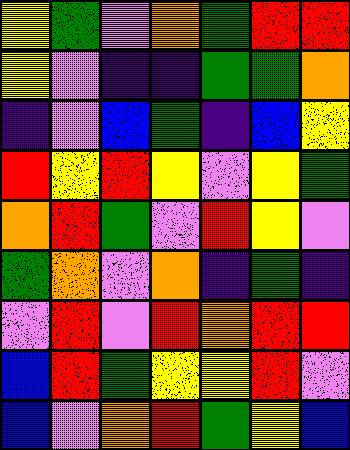[["yellow", "green", "violet", "orange", "green", "red", "red"], ["yellow", "violet", "indigo", "indigo", "green", "green", "orange"], ["indigo", "violet", "blue", "green", "indigo", "blue", "yellow"], ["red", "yellow", "red", "yellow", "violet", "yellow", "green"], ["orange", "red", "green", "violet", "red", "yellow", "violet"], ["green", "orange", "violet", "orange", "indigo", "green", "indigo"], ["violet", "red", "violet", "red", "orange", "red", "red"], ["blue", "red", "green", "yellow", "yellow", "red", "violet"], ["blue", "violet", "orange", "red", "green", "yellow", "blue"]]